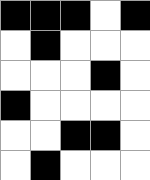[["black", "black", "black", "white", "black"], ["white", "black", "white", "white", "white"], ["white", "white", "white", "black", "white"], ["black", "white", "white", "white", "white"], ["white", "white", "black", "black", "white"], ["white", "black", "white", "white", "white"]]